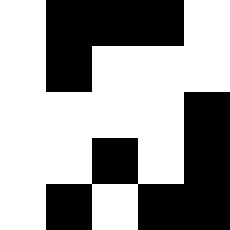[["white", "black", "black", "black", "white"], ["white", "black", "white", "white", "white"], ["white", "white", "white", "white", "black"], ["white", "white", "black", "white", "black"], ["white", "black", "white", "black", "black"]]